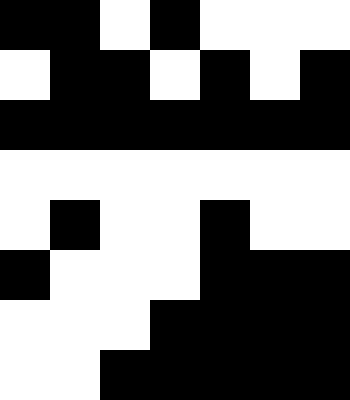[["black", "black", "white", "black", "white", "white", "white"], ["white", "black", "black", "white", "black", "white", "black"], ["black", "black", "black", "black", "black", "black", "black"], ["white", "white", "white", "white", "white", "white", "white"], ["white", "black", "white", "white", "black", "white", "white"], ["black", "white", "white", "white", "black", "black", "black"], ["white", "white", "white", "black", "black", "black", "black"], ["white", "white", "black", "black", "black", "black", "black"]]